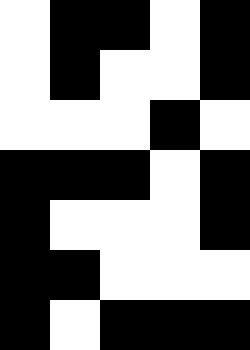[["white", "black", "black", "white", "black"], ["white", "black", "white", "white", "black"], ["white", "white", "white", "black", "white"], ["black", "black", "black", "white", "black"], ["black", "white", "white", "white", "black"], ["black", "black", "white", "white", "white"], ["black", "white", "black", "black", "black"]]